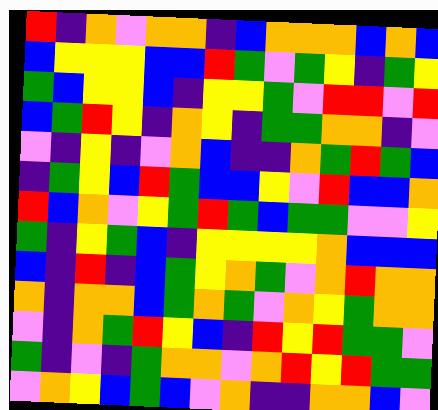[["red", "indigo", "orange", "violet", "orange", "orange", "indigo", "blue", "orange", "orange", "orange", "blue", "orange", "blue"], ["blue", "yellow", "yellow", "yellow", "blue", "blue", "red", "green", "violet", "green", "yellow", "indigo", "green", "yellow"], ["green", "blue", "yellow", "yellow", "blue", "indigo", "yellow", "yellow", "green", "violet", "red", "red", "violet", "red"], ["blue", "green", "red", "yellow", "indigo", "orange", "yellow", "indigo", "green", "green", "orange", "orange", "indigo", "violet"], ["violet", "indigo", "yellow", "indigo", "violet", "orange", "blue", "indigo", "indigo", "orange", "green", "red", "green", "blue"], ["indigo", "green", "yellow", "blue", "red", "green", "blue", "blue", "yellow", "violet", "red", "blue", "blue", "orange"], ["red", "blue", "orange", "violet", "yellow", "green", "red", "green", "blue", "green", "green", "violet", "violet", "yellow"], ["green", "indigo", "yellow", "green", "blue", "indigo", "yellow", "yellow", "yellow", "yellow", "orange", "blue", "blue", "blue"], ["blue", "indigo", "red", "indigo", "blue", "green", "yellow", "orange", "green", "violet", "orange", "red", "orange", "orange"], ["orange", "indigo", "orange", "orange", "blue", "green", "orange", "green", "violet", "orange", "yellow", "green", "orange", "orange"], ["violet", "indigo", "orange", "green", "red", "yellow", "blue", "indigo", "red", "yellow", "red", "green", "green", "violet"], ["green", "indigo", "violet", "indigo", "green", "orange", "orange", "violet", "orange", "red", "yellow", "red", "green", "green"], ["violet", "orange", "yellow", "blue", "green", "blue", "violet", "orange", "indigo", "indigo", "orange", "orange", "blue", "violet"]]